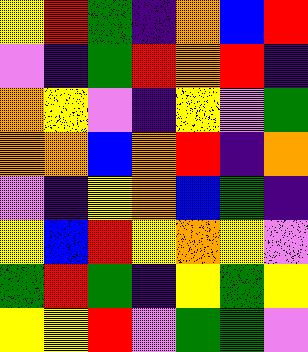[["yellow", "red", "green", "indigo", "orange", "blue", "red"], ["violet", "indigo", "green", "red", "orange", "red", "indigo"], ["orange", "yellow", "violet", "indigo", "yellow", "violet", "green"], ["orange", "orange", "blue", "orange", "red", "indigo", "orange"], ["violet", "indigo", "yellow", "orange", "blue", "green", "indigo"], ["yellow", "blue", "red", "yellow", "orange", "yellow", "violet"], ["green", "red", "green", "indigo", "yellow", "green", "yellow"], ["yellow", "yellow", "red", "violet", "green", "green", "violet"]]